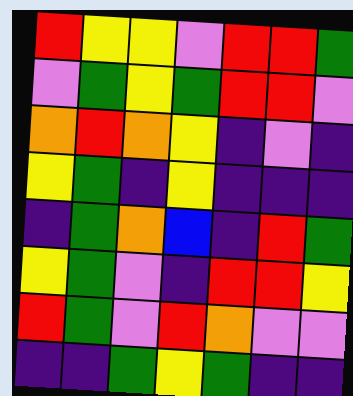[["red", "yellow", "yellow", "violet", "red", "red", "green"], ["violet", "green", "yellow", "green", "red", "red", "violet"], ["orange", "red", "orange", "yellow", "indigo", "violet", "indigo"], ["yellow", "green", "indigo", "yellow", "indigo", "indigo", "indigo"], ["indigo", "green", "orange", "blue", "indigo", "red", "green"], ["yellow", "green", "violet", "indigo", "red", "red", "yellow"], ["red", "green", "violet", "red", "orange", "violet", "violet"], ["indigo", "indigo", "green", "yellow", "green", "indigo", "indigo"]]